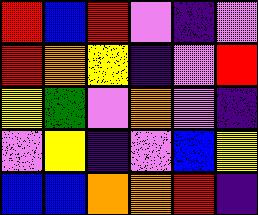[["red", "blue", "red", "violet", "indigo", "violet"], ["red", "orange", "yellow", "indigo", "violet", "red"], ["yellow", "green", "violet", "orange", "violet", "indigo"], ["violet", "yellow", "indigo", "violet", "blue", "yellow"], ["blue", "blue", "orange", "orange", "red", "indigo"]]